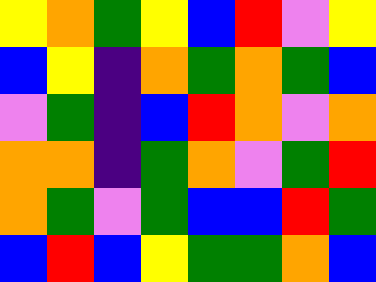[["yellow", "orange", "green", "yellow", "blue", "red", "violet", "yellow"], ["blue", "yellow", "indigo", "orange", "green", "orange", "green", "blue"], ["violet", "green", "indigo", "blue", "red", "orange", "violet", "orange"], ["orange", "orange", "indigo", "green", "orange", "violet", "green", "red"], ["orange", "green", "violet", "green", "blue", "blue", "red", "green"], ["blue", "red", "blue", "yellow", "green", "green", "orange", "blue"]]